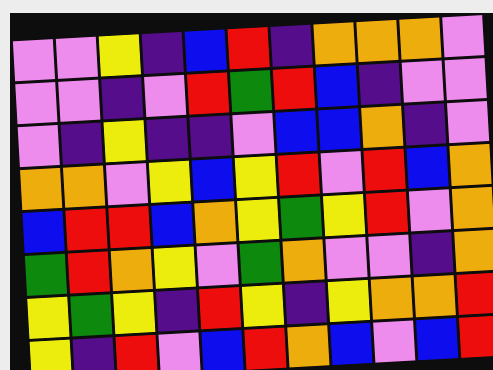[["violet", "violet", "yellow", "indigo", "blue", "red", "indigo", "orange", "orange", "orange", "violet"], ["violet", "violet", "indigo", "violet", "red", "green", "red", "blue", "indigo", "violet", "violet"], ["violet", "indigo", "yellow", "indigo", "indigo", "violet", "blue", "blue", "orange", "indigo", "violet"], ["orange", "orange", "violet", "yellow", "blue", "yellow", "red", "violet", "red", "blue", "orange"], ["blue", "red", "red", "blue", "orange", "yellow", "green", "yellow", "red", "violet", "orange"], ["green", "red", "orange", "yellow", "violet", "green", "orange", "violet", "violet", "indigo", "orange"], ["yellow", "green", "yellow", "indigo", "red", "yellow", "indigo", "yellow", "orange", "orange", "red"], ["yellow", "indigo", "red", "violet", "blue", "red", "orange", "blue", "violet", "blue", "red"]]